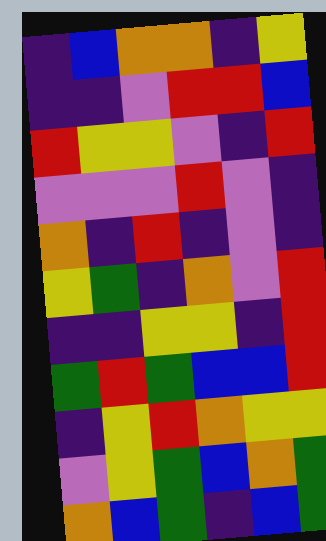[["indigo", "blue", "orange", "orange", "indigo", "yellow"], ["indigo", "indigo", "violet", "red", "red", "blue"], ["red", "yellow", "yellow", "violet", "indigo", "red"], ["violet", "violet", "violet", "red", "violet", "indigo"], ["orange", "indigo", "red", "indigo", "violet", "indigo"], ["yellow", "green", "indigo", "orange", "violet", "red"], ["indigo", "indigo", "yellow", "yellow", "indigo", "red"], ["green", "red", "green", "blue", "blue", "red"], ["indigo", "yellow", "red", "orange", "yellow", "yellow"], ["violet", "yellow", "green", "blue", "orange", "green"], ["orange", "blue", "green", "indigo", "blue", "green"]]